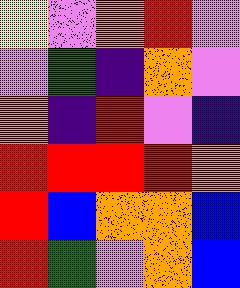[["yellow", "violet", "orange", "red", "violet"], ["violet", "green", "indigo", "orange", "violet"], ["orange", "indigo", "red", "violet", "indigo"], ["red", "red", "red", "red", "orange"], ["red", "blue", "orange", "orange", "blue"], ["red", "green", "violet", "orange", "blue"]]